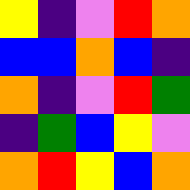[["yellow", "indigo", "violet", "red", "orange"], ["blue", "blue", "orange", "blue", "indigo"], ["orange", "indigo", "violet", "red", "green"], ["indigo", "green", "blue", "yellow", "violet"], ["orange", "red", "yellow", "blue", "orange"]]